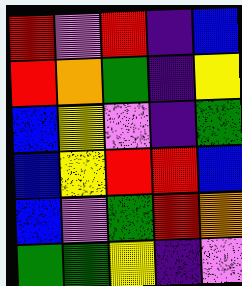[["red", "violet", "red", "indigo", "blue"], ["red", "orange", "green", "indigo", "yellow"], ["blue", "yellow", "violet", "indigo", "green"], ["blue", "yellow", "red", "red", "blue"], ["blue", "violet", "green", "red", "orange"], ["green", "green", "yellow", "indigo", "violet"]]